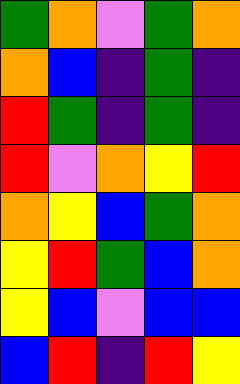[["green", "orange", "violet", "green", "orange"], ["orange", "blue", "indigo", "green", "indigo"], ["red", "green", "indigo", "green", "indigo"], ["red", "violet", "orange", "yellow", "red"], ["orange", "yellow", "blue", "green", "orange"], ["yellow", "red", "green", "blue", "orange"], ["yellow", "blue", "violet", "blue", "blue"], ["blue", "red", "indigo", "red", "yellow"]]